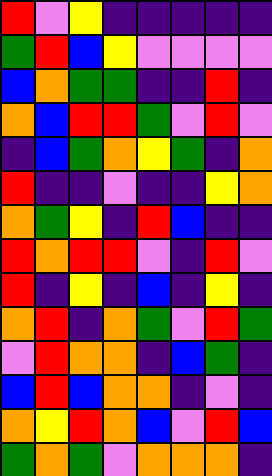[["red", "violet", "yellow", "indigo", "indigo", "indigo", "indigo", "indigo"], ["green", "red", "blue", "yellow", "violet", "violet", "violet", "violet"], ["blue", "orange", "green", "green", "indigo", "indigo", "red", "indigo"], ["orange", "blue", "red", "red", "green", "violet", "red", "violet"], ["indigo", "blue", "green", "orange", "yellow", "green", "indigo", "orange"], ["red", "indigo", "indigo", "violet", "indigo", "indigo", "yellow", "orange"], ["orange", "green", "yellow", "indigo", "red", "blue", "indigo", "indigo"], ["red", "orange", "red", "red", "violet", "indigo", "red", "violet"], ["red", "indigo", "yellow", "indigo", "blue", "indigo", "yellow", "indigo"], ["orange", "red", "indigo", "orange", "green", "violet", "red", "green"], ["violet", "red", "orange", "orange", "indigo", "blue", "green", "indigo"], ["blue", "red", "blue", "orange", "orange", "indigo", "violet", "indigo"], ["orange", "yellow", "red", "orange", "blue", "violet", "red", "blue"], ["green", "orange", "green", "violet", "orange", "orange", "orange", "indigo"]]